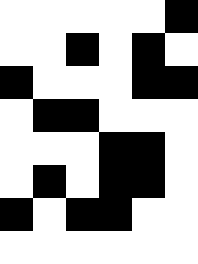[["white", "white", "white", "white", "white", "black"], ["white", "white", "black", "white", "black", "white"], ["black", "white", "white", "white", "black", "black"], ["white", "black", "black", "white", "white", "white"], ["white", "white", "white", "black", "black", "white"], ["white", "black", "white", "black", "black", "white"], ["black", "white", "black", "black", "white", "white"], ["white", "white", "white", "white", "white", "white"]]